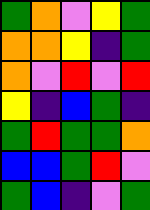[["green", "orange", "violet", "yellow", "green"], ["orange", "orange", "yellow", "indigo", "green"], ["orange", "violet", "red", "violet", "red"], ["yellow", "indigo", "blue", "green", "indigo"], ["green", "red", "green", "green", "orange"], ["blue", "blue", "green", "red", "violet"], ["green", "blue", "indigo", "violet", "green"]]